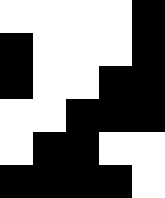[["white", "white", "white", "white", "black"], ["black", "white", "white", "white", "black"], ["black", "white", "white", "black", "black"], ["white", "white", "black", "black", "black"], ["white", "black", "black", "white", "white"], ["black", "black", "black", "black", "white"]]